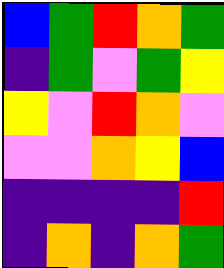[["blue", "green", "red", "orange", "green"], ["indigo", "green", "violet", "green", "yellow"], ["yellow", "violet", "red", "orange", "violet"], ["violet", "violet", "orange", "yellow", "blue"], ["indigo", "indigo", "indigo", "indigo", "red"], ["indigo", "orange", "indigo", "orange", "green"]]